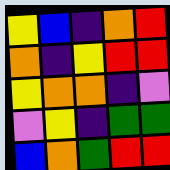[["yellow", "blue", "indigo", "orange", "red"], ["orange", "indigo", "yellow", "red", "red"], ["yellow", "orange", "orange", "indigo", "violet"], ["violet", "yellow", "indigo", "green", "green"], ["blue", "orange", "green", "red", "red"]]